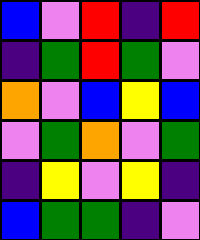[["blue", "violet", "red", "indigo", "red"], ["indigo", "green", "red", "green", "violet"], ["orange", "violet", "blue", "yellow", "blue"], ["violet", "green", "orange", "violet", "green"], ["indigo", "yellow", "violet", "yellow", "indigo"], ["blue", "green", "green", "indigo", "violet"]]